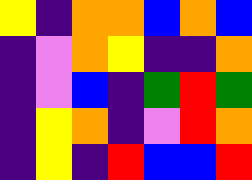[["yellow", "indigo", "orange", "orange", "blue", "orange", "blue"], ["indigo", "violet", "orange", "yellow", "indigo", "indigo", "orange"], ["indigo", "violet", "blue", "indigo", "green", "red", "green"], ["indigo", "yellow", "orange", "indigo", "violet", "red", "orange"], ["indigo", "yellow", "indigo", "red", "blue", "blue", "red"]]